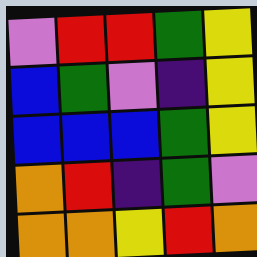[["violet", "red", "red", "green", "yellow"], ["blue", "green", "violet", "indigo", "yellow"], ["blue", "blue", "blue", "green", "yellow"], ["orange", "red", "indigo", "green", "violet"], ["orange", "orange", "yellow", "red", "orange"]]